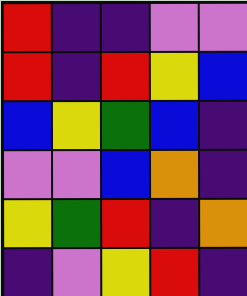[["red", "indigo", "indigo", "violet", "violet"], ["red", "indigo", "red", "yellow", "blue"], ["blue", "yellow", "green", "blue", "indigo"], ["violet", "violet", "blue", "orange", "indigo"], ["yellow", "green", "red", "indigo", "orange"], ["indigo", "violet", "yellow", "red", "indigo"]]